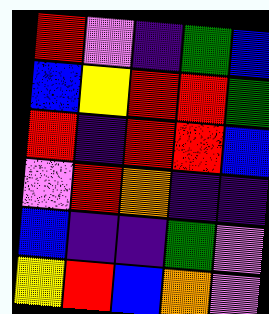[["red", "violet", "indigo", "green", "blue"], ["blue", "yellow", "red", "red", "green"], ["red", "indigo", "red", "red", "blue"], ["violet", "red", "orange", "indigo", "indigo"], ["blue", "indigo", "indigo", "green", "violet"], ["yellow", "red", "blue", "orange", "violet"]]